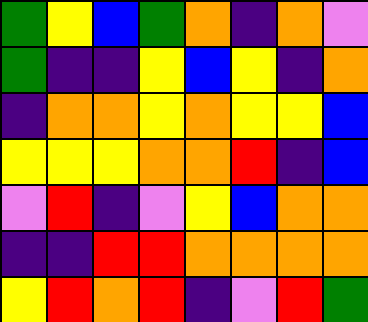[["green", "yellow", "blue", "green", "orange", "indigo", "orange", "violet"], ["green", "indigo", "indigo", "yellow", "blue", "yellow", "indigo", "orange"], ["indigo", "orange", "orange", "yellow", "orange", "yellow", "yellow", "blue"], ["yellow", "yellow", "yellow", "orange", "orange", "red", "indigo", "blue"], ["violet", "red", "indigo", "violet", "yellow", "blue", "orange", "orange"], ["indigo", "indigo", "red", "red", "orange", "orange", "orange", "orange"], ["yellow", "red", "orange", "red", "indigo", "violet", "red", "green"]]